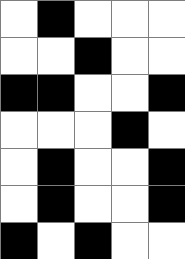[["white", "black", "white", "white", "white"], ["white", "white", "black", "white", "white"], ["black", "black", "white", "white", "black"], ["white", "white", "white", "black", "white"], ["white", "black", "white", "white", "black"], ["white", "black", "white", "white", "black"], ["black", "white", "black", "white", "white"]]